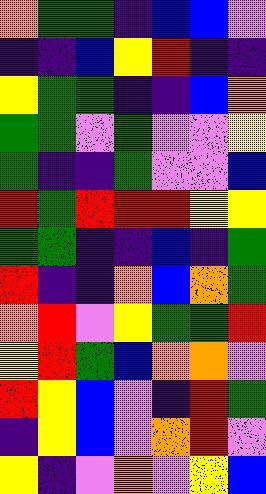[["orange", "green", "green", "indigo", "blue", "blue", "violet"], ["indigo", "indigo", "blue", "yellow", "red", "indigo", "indigo"], ["yellow", "green", "green", "indigo", "indigo", "blue", "orange"], ["green", "green", "violet", "green", "violet", "violet", "yellow"], ["green", "indigo", "indigo", "green", "violet", "violet", "blue"], ["red", "green", "red", "red", "red", "yellow", "yellow"], ["green", "green", "indigo", "indigo", "blue", "indigo", "green"], ["red", "indigo", "indigo", "orange", "blue", "orange", "green"], ["orange", "red", "violet", "yellow", "green", "green", "red"], ["yellow", "red", "green", "blue", "orange", "orange", "violet"], ["red", "yellow", "blue", "violet", "indigo", "red", "green"], ["indigo", "yellow", "blue", "violet", "orange", "red", "violet"], ["yellow", "indigo", "violet", "orange", "violet", "yellow", "blue"]]